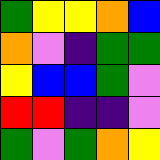[["green", "yellow", "yellow", "orange", "blue"], ["orange", "violet", "indigo", "green", "green"], ["yellow", "blue", "blue", "green", "violet"], ["red", "red", "indigo", "indigo", "violet"], ["green", "violet", "green", "orange", "yellow"]]